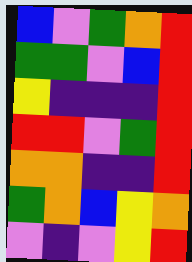[["blue", "violet", "green", "orange", "red"], ["green", "green", "violet", "blue", "red"], ["yellow", "indigo", "indigo", "indigo", "red"], ["red", "red", "violet", "green", "red"], ["orange", "orange", "indigo", "indigo", "red"], ["green", "orange", "blue", "yellow", "orange"], ["violet", "indigo", "violet", "yellow", "red"]]